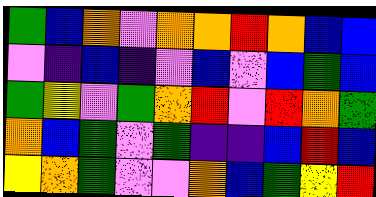[["green", "blue", "orange", "violet", "orange", "orange", "red", "orange", "blue", "blue"], ["violet", "indigo", "blue", "indigo", "violet", "blue", "violet", "blue", "green", "blue"], ["green", "yellow", "violet", "green", "orange", "red", "violet", "red", "orange", "green"], ["orange", "blue", "green", "violet", "green", "indigo", "indigo", "blue", "red", "blue"], ["yellow", "orange", "green", "violet", "violet", "orange", "blue", "green", "yellow", "red"]]